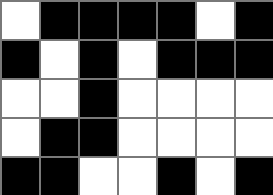[["white", "black", "black", "black", "black", "white", "black"], ["black", "white", "black", "white", "black", "black", "black"], ["white", "white", "black", "white", "white", "white", "white"], ["white", "black", "black", "white", "white", "white", "white"], ["black", "black", "white", "white", "black", "white", "black"]]